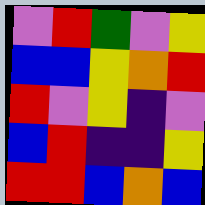[["violet", "red", "green", "violet", "yellow"], ["blue", "blue", "yellow", "orange", "red"], ["red", "violet", "yellow", "indigo", "violet"], ["blue", "red", "indigo", "indigo", "yellow"], ["red", "red", "blue", "orange", "blue"]]